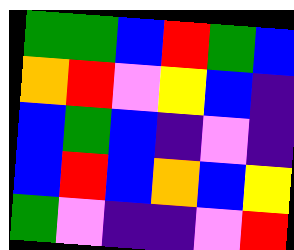[["green", "green", "blue", "red", "green", "blue"], ["orange", "red", "violet", "yellow", "blue", "indigo"], ["blue", "green", "blue", "indigo", "violet", "indigo"], ["blue", "red", "blue", "orange", "blue", "yellow"], ["green", "violet", "indigo", "indigo", "violet", "red"]]